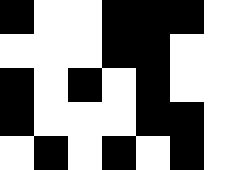[["black", "white", "white", "black", "black", "black", "white"], ["white", "white", "white", "black", "black", "white", "white"], ["black", "white", "black", "white", "black", "white", "white"], ["black", "white", "white", "white", "black", "black", "white"], ["white", "black", "white", "black", "white", "black", "white"]]